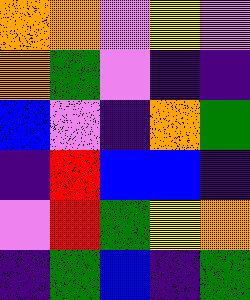[["orange", "orange", "violet", "yellow", "violet"], ["orange", "green", "violet", "indigo", "indigo"], ["blue", "violet", "indigo", "orange", "green"], ["indigo", "red", "blue", "blue", "indigo"], ["violet", "red", "green", "yellow", "orange"], ["indigo", "green", "blue", "indigo", "green"]]